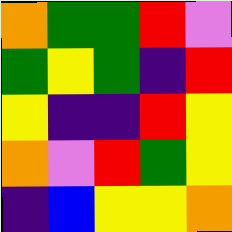[["orange", "green", "green", "red", "violet"], ["green", "yellow", "green", "indigo", "red"], ["yellow", "indigo", "indigo", "red", "yellow"], ["orange", "violet", "red", "green", "yellow"], ["indigo", "blue", "yellow", "yellow", "orange"]]